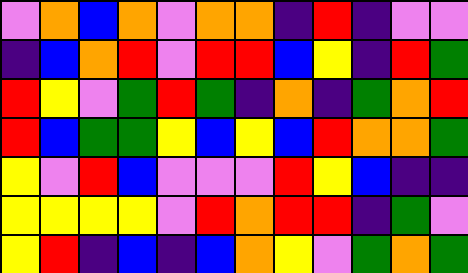[["violet", "orange", "blue", "orange", "violet", "orange", "orange", "indigo", "red", "indigo", "violet", "violet"], ["indigo", "blue", "orange", "red", "violet", "red", "red", "blue", "yellow", "indigo", "red", "green"], ["red", "yellow", "violet", "green", "red", "green", "indigo", "orange", "indigo", "green", "orange", "red"], ["red", "blue", "green", "green", "yellow", "blue", "yellow", "blue", "red", "orange", "orange", "green"], ["yellow", "violet", "red", "blue", "violet", "violet", "violet", "red", "yellow", "blue", "indigo", "indigo"], ["yellow", "yellow", "yellow", "yellow", "violet", "red", "orange", "red", "red", "indigo", "green", "violet"], ["yellow", "red", "indigo", "blue", "indigo", "blue", "orange", "yellow", "violet", "green", "orange", "green"]]